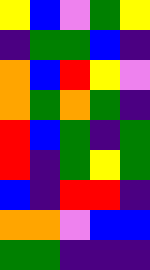[["yellow", "blue", "violet", "green", "yellow"], ["indigo", "green", "green", "blue", "indigo"], ["orange", "blue", "red", "yellow", "violet"], ["orange", "green", "orange", "green", "indigo"], ["red", "blue", "green", "indigo", "green"], ["red", "indigo", "green", "yellow", "green"], ["blue", "indigo", "red", "red", "indigo"], ["orange", "orange", "violet", "blue", "blue"], ["green", "green", "indigo", "indigo", "indigo"]]